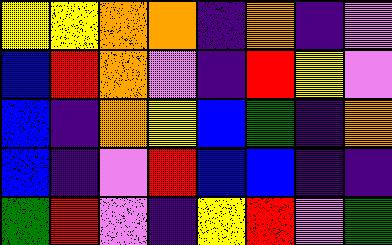[["yellow", "yellow", "orange", "orange", "indigo", "orange", "indigo", "violet"], ["blue", "red", "orange", "violet", "indigo", "red", "yellow", "violet"], ["blue", "indigo", "orange", "yellow", "blue", "green", "indigo", "orange"], ["blue", "indigo", "violet", "red", "blue", "blue", "indigo", "indigo"], ["green", "red", "violet", "indigo", "yellow", "red", "violet", "green"]]